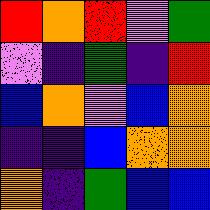[["red", "orange", "red", "violet", "green"], ["violet", "indigo", "green", "indigo", "red"], ["blue", "orange", "violet", "blue", "orange"], ["indigo", "indigo", "blue", "orange", "orange"], ["orange", "indigo", "green", "blue", "blue"]]